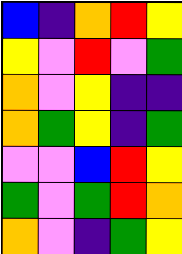[["blue", "indigo", "orange", "red", "yellow"], ["yellow", "violet", "red", "violet", "green"], ["orange", "violet", "yellow", "indigo", "indigo"], ["orange", "green", "yellow", "indigo", "green"], ["violet", "violet", "blue", "red", "yellow"], ["green", "violet", "green", "red", "orange"], ["orange", "violet", "indigo", "green", "yellow"]]